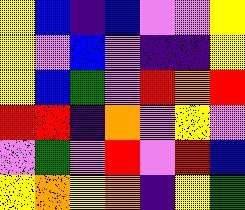[["yellow", "blue", "indigo", "blue", "violet", "violet", "yellow"], ["yellow", "violet", "blue", "violet", "indigo", "indigo", "yellow"], ["yellow", "blue", "green", "violet", "red", "orange", "red"], ["red", "red", "indigo", "orange", "violet", "yellow", "violet"], ["violet", "green", "violet", "red", "violet", "red", "blue"], ["yellow", "orange", "yellow", "orange", "indigo", "yellow", "green"]]